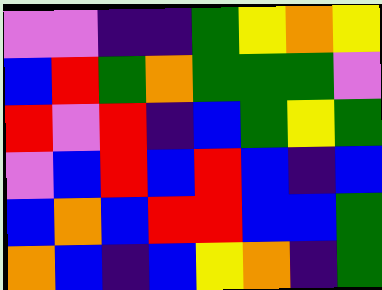[["violet", "violet", "indigo", "indigo", "green", "yellow", "orange", "yellow"], ["blue", "red", "green", "orange", "green", "green", "green", "violet"], ["red", "violet", "red", "indigo", "blue", "green", "yellow", "green"], ["violet", "blue", "red", "blue", "red", "blue", "indigo", "blue"], ["blue", "orange", "blue", "red", "red", "blue", "blue", "green"], ["orange", "blue", "indigo", "blue", "yellow", "orange", "indigo", "green"]]